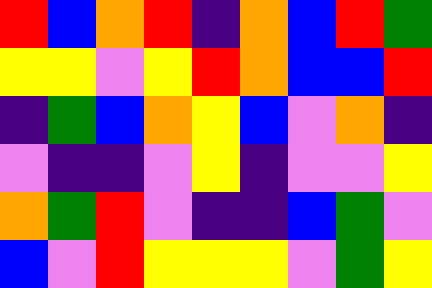[["red", "blue", "orange", "red", "indigo", "orange", "blue", "red", "green"], ["yellow", "yellow", "violet", "yellow", "red", "orange", "blue", "blue", "red"], ["indigo", "green", "blue", "orange", "yellow", "blue", "violet", "orange", "indigo"], ["violet", "indigo", "indigo", "violet", "yellow", "indigo", "violet", "violet", "yellow"], ["orange", "green", "red", "violet", "indigo", "indigo", "blue", "green", "violet"], ["blue", "violet", "red", "yellow", "yellow", "yellow", "violet", "green", "yellow"]]